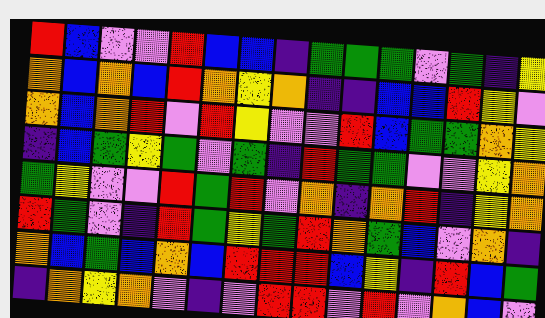[["red", "blue", "violet", "violet", "red", "blue", "blue", "indigo", "green", "green", "green", "violet", "green", "indigo", "yellow"], ["orange", "blue", "orange", "blue", "red", "orange", "yellow", "orange", "indigo", "indigo", "blue", "blue", "red", "yellow", "violet"], ["orange", "blue", "orange", "red", "violet", "red", "yellow", "violet", "violet", "red", "blue", "green", "green", "orange", "yellow"], ["indigo", "blue", "green", "yellow", "green", "violet", "green", "indigo", "red", "green", "green", "violet", "violet", "yellow", "orange"], ["green", "yellow", "violet", "violet", "red", "green", "red", "violet", "orange", "indigo", "orange", "red", "indigo", "yellow", "orange"], ["red", "green", "violet", "indigo", "red", "green", "yellow", "green", "red", "orange", "green", "blue", "violet", "orange", "indigo"], ["orange", "blue", "green", "blue", "orange", "blue", "red", "red", "red", "blue", "yellow", "indigo", "red", "blue", "green"], ["indigo", "orange", "yellow", "orange", "violet", "indigo", "violet", "red", "red", "violet", "red", "violet", "orange", "blue", "violet"]]